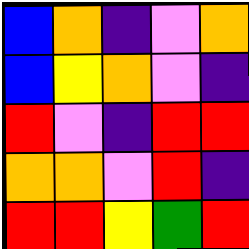[["blue", "orange", "indigo", "violet", "orange"], ["blue", "yellow", "orange", "violet", "indigo"], ["red", "violet", "indigo", "red", "red"], ["orange", "orange", "violet", "red", "indigo"], ["red", "red", "yellow", "green", "red"]]